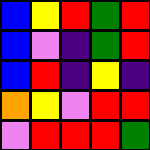[["blue", "yellow", "red", "green", "red"], ["blue", "violet", "indigo", "green", "red"], ["blue", "red", "indigo", "yellow", "indigo"], ["orange", "yellow", "violet", "red", "red"], ["violet", "red", "red", "red", "green"]]